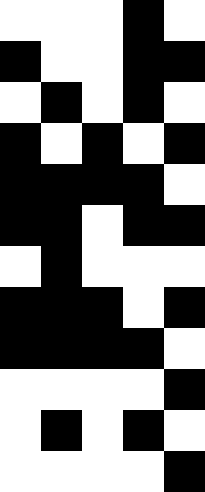[["white", "white", "white", "black", "white"], ["black", "white", "white", "black", "black"], ["white", "black", "white", "black", "white"], ["black", "white", "black", "white", "black"], ["black", "black", "black", "black", "white"], ["black", "black", "white", "black", "black"], ["white", "black", "white", "white", "white"], ["black", "black", "black", "white", "black"], ["black", "black", "black", "black", "white"], ["white", "white", "white", "white", "black"], ["white", "black", "white", "black", "white"], ["white", "white", "white", "white", "black"]]